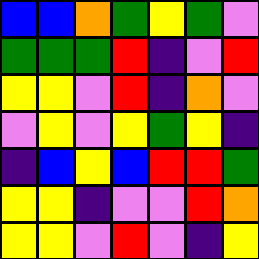[["blue", "blue", "orange", "green", "yellow", "green", "violet"], ["green", "green", "green", "red", "indigo", "violet", "red"], ["yellow", "yellow", "violet", "red", "indigo", "orange", "violet"], ["violet", "yellow", "violet", "yellow", "green", "yellow", "indigo"], ["indigo", "blue", "yellow", "blue", "red", "red", "green"], ["yellow", "yellow", "indigo", "violet", "violet", "red", "orange"], ["yellow", "yellow", "violet", "red", "violet", "indigo", "yellow"]]